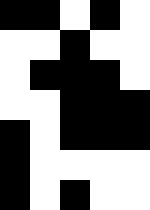[["black", "black", "white", "black", "white"], ["white", "white", "black", "white", "white"], ["white", "black", "black", "black", "white"], ["white", "white", "black", "black", "black"], ["black", "white", "black", "black", "black"], ["black", "white", "white", "white", "white"], ["black", "white", "black", "white", "white"]]